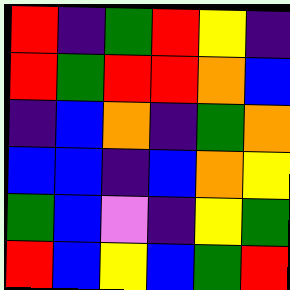[["red", "indigo", "green", "red", "yellow", "indigo"], ["red", "green", "red", "red", "orange", "blue"], ["indigo", "blue", "orange", "indigo", "green", "orange"], ["blue", "blue", "indigo", "blue", "orange", "yellow"], ["green", "blue", "violet", "indigo", "yellow", "green"], ["red", "blue", "yellow", "blue", "green", "red"]]